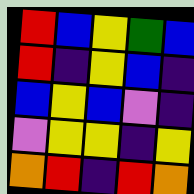[["red", "blue", "yellow", "green", "blue"], ["red", "indigo", "yellow", "blue", "indigo"], ["blue", "yellow", "blue", "violet", "indigo"], ["violet", "yellow", "yellow", "indigo", "yellow"], ["orange", "red", "indigo", "red", "orange"]]